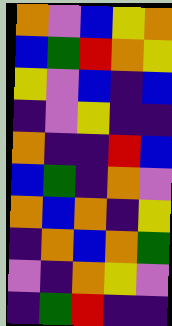[["orange", "violet", "blue", "yellow", "orange"], ["blue", "green", "red", "orange", "yellow"], ["yellow", "violet", "blue", "indigo", "blue"], ["indigo", "violet", "yellow", "indigo", "indigo"], ["orange", "indigo", "indigo", "red", "blue"], ["blue", "green", "indigo", "orange", "violet"], ["orange", "blue", "orange", "indigo", "yellow"], ["indigo", "orange", "blue", "orange", "green"], ["violet", "indigo", "orange", "yellow", "violet"], ["indigo", "green", "red", "indigo", "indigo"]]